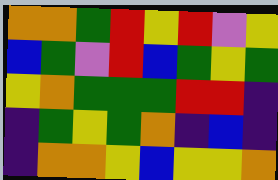[["orange", "orange", "green", "red", "yellow", "red", "violet", "yellow"], ["blue", "green", "violet", "red", "blue", "green", "yellow", "green"], ["yellow", "orange", "green", "green", "green", "red", "red", "indigo"], ["indigo", "green", "yellow", "green", "orange", "indigo", "blue", "indigo"], ["indigo", "orange", "orange", "yellow", "blue", "yellow", "yellow", "orange"]]